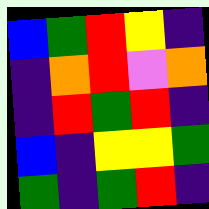[["blue", "green", "red", "yellow", "indigo"], ["indigo", "orange", "red", "violet", "orange"], ["indigo", "red", "green", "red", "indigo"], ["blue", "indigo", "yellow", "yellow", "green"], ["green", "indigo", "green", "red", "indigo"]]